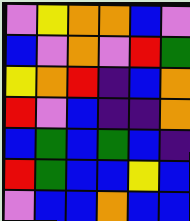[["violet", "yellow", "orange", "orange", "blue", "violet"], ["blue", "violet", "orange", "violet", "red", "green"], ["yellow", "orange", "red", "indigo", "blue", "orange"], ["red", "violet", "blue", "indigo", "indigo", "orange"], ["blue", "green", "blue", "green", "blue", "indigo"], ["red", "green", "blue", "blue", "yellow", "blue"], ["violet", "blue", "blue", "orange", "blue", "blue"]]